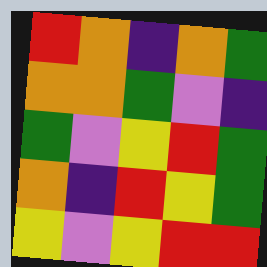[["red", "orange", "indigo", "orange", "green"], ["orange", "orange", "green", "violet", "indigo"], ["green", "violet", "yellow", "red", "green"], ["orange", "indigo", "red", "yellow", "green"], ["yellow", "violet", "yellow", "red", "red"]]